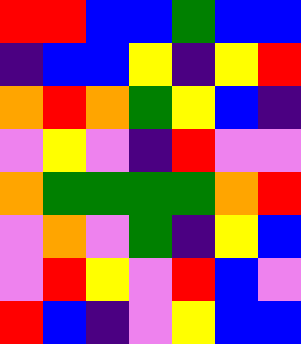[["red", "red", "blue", "blue", "green", "blue", "blue"], ["indigo", "blue", "blue", "yellow", "indigo", "yellow", "red"], ["orange", "red", "orange", "green", "yellow", "blue", "indigo"], ["violet", "yellow", "violet", "indigo", "red", "violet", "violet"], ["orange", "green", "green", "green", "green", "orange", "red"], ["violet", "orange", "violet", "green", "indigo", "yellow", "blue"], ["violet", "red", "yellow", "violet", "red", "blue", "violet"], ["red", "blue", "indigo", "violet", "yellow", "blue", "blue"]]